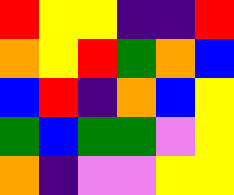[["red", "yellow", "yellow", "indigo", "indigo", "red"], ["orange", "yellow", "red", "green", "orange", "blue"], ["blue", "red", "indigo", "orange", "blue", "yellow"], ["green", "blue", "green", "green", "violet", "yellow"], ["orange", "indigo", "violet", "violet", "yellow", "yellow"]]